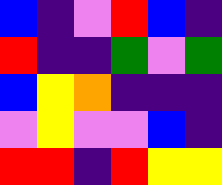[["blue", "indigo", "violet", "red", "blue", "indigo"], ["red", "indigo", "indigo", "green", "violet", "green"], ["blue", "yellow", "orange", "indigo", "indigo", "indigo"], ["violet", "yellow", "violet", "violet", "blue", "indigo"], ["red", "red", "indigo", "red", "yellow", "yellow"]]